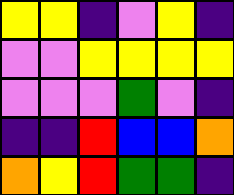[["yellow", "yellow", "indigo", "violet", "yellow", "indigo"], ["violet", "violet", "yellow", "yellow", "yellow", "yellow"], ["violet", "violet", "violet", "green", "violet", "indigo"], ["indigo", "indigo", "red", "blue", "blue", "orange"], ["orange", "yellow", "red", "green", "green", "indigo"]]